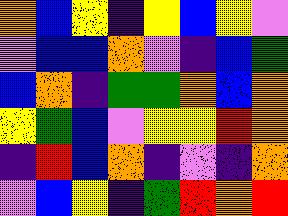[["orange", "blue", "yellow", "indigo", "yellow", "blue", "yellow", "violet"], ["violet", "blue", "blue", "orange", "violet", "indigo", "blue", "green"], ["blue", "orange", "indigo", "green", "green", "orange", "blue", "orange"], ["yellow", "green", "blue", "violet", "yellow", "yellow", "red", "orange"], ["indigo", "red", "blue", "orange", "indigo", "violet", "indigo", "orange"], ["violet", "blue", "yellow", "indigo", "green", "red", "orange", "red"]]